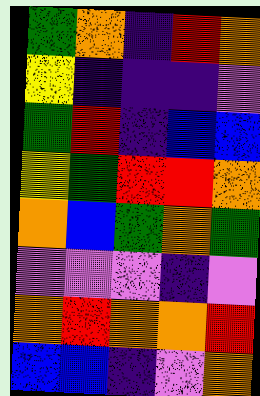[["green", "orange", "indigo", "red", "orange"], ["yellow", "indigo", "indigo", "indigo", "violet"], ["green", "red", "indigo", "blue", "blue"], ["yellow", "green", "red", "red", "orange"], ["orange", "blue", "green", "orange", "green"], ["violet", "violet", "violet", "indigo", "violet"], ["orange", "red", "orange", "orange", "red"], ["blue", "blue", "indigo", "violet", "orange"]]